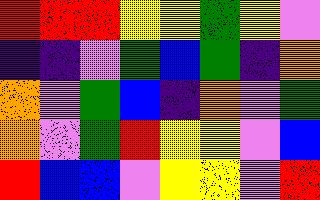[["red", "red", "red", "yellow", "yellow", "green", "yellow", "violet"], ["indigo", "indigo", "violet", "green", "blue", "green", "indigo", "orange"], ["orange", "violet", "green", "blue", "indigo", "orange", "violet", "green"], ["orange", "violet", "green", "red", "yellow", "yellow", "violet", "blue"], ["red", "blue", "blue", "violet", "yellow", "yellow", "violet", "red"]]